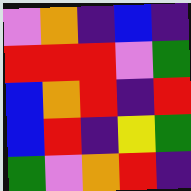[["violet", "orange", "indigo", "blue", "indigo"], ["red", "red", "red", "violet", "green"], ["blue", "orange", "red", "indigo", "red"], ["blue", "red", "indigo", "yellow", "green"], ["green", "violet", "orange", "red", "indigo"]]